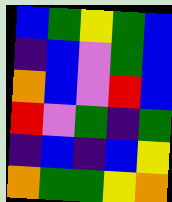[["blue", "green", "yellow", "green", "blue"], ["indigo", "blue", "violet", "green", "blue"], ["orange", "blue", "violet", "red", "blue"], ["red", "violet", "green", "indigo", "green"], ["indigo", "blue", "indigo", "blue", "yellow"], ["orange", "green", "green", "yellow", "orange"]]